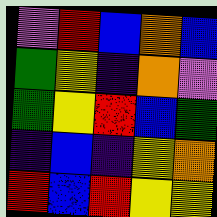[["violet", "red", "blue", "orange", "blue"], ["green", "yellow", "indigo", "orange", "violet"], ["green", "yellow", "red", "blue", "green"], ["indigo", "blue", "indigo", "yellow", "orange"], ["red", "blue", "red", "yellow", "yellow"]]